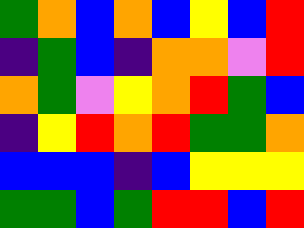[["green", "orange", "blue", "orange", "blue", "yellow", "blue", "red"], ["indigo", "green", "blue", "indigo", "orange", "orange", "violet", "red"], ["orange", "green", "violet", "yellow", "orange", "red", "green", "blue"], ["indigo", "yellow", "red", "orange", "red", "green", "green", "orange"], ["blue", "blue", "blue", "indigo", "blue", "yellow", "yellow", "yellow"], ["green", "green", "blue", "green", "red", "red", "blue", "red"]]